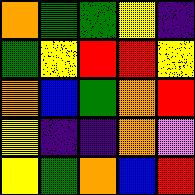[["orange", "green", "green", "yellow", "indigo"], ["green", "yellow", "red", "red", "yellow"], ["orange", "blue", "green", "orange", "red"], ["yellow", "indigo", "indigo", "orange", "violet"], ["yellow", "green", "orange", "blue", "red"]]